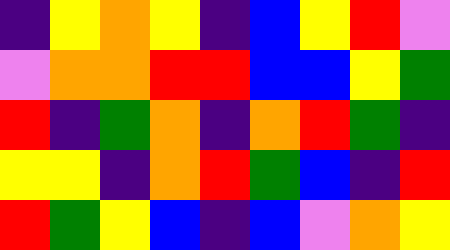[["indigo", "yellow", "orange", "yellow", "indigo", "blue", "yellow", "red", "violet"], ["violet", "orange", "orange", "red", "red", "blue", "blue", "yellow", "green"], ["red", "indigo", "green", "orange", "indigo", "orange", "red", "green", "indigo"], ["yellow", "yellow", "indigo", "orange", "red", "green", "blue", "indigo", "red"], ["red", "green", "yellow", "blue", "indigo", "blue", "violet", "orange", "yellow"]]